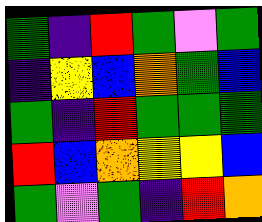[["green", "indigo", "red", "green", "violet", "green"], ["indigo", "yellow", "blue", "orange", "green", "blue"], ["green", "indigo", "red", "green", "green", "green"], ["red", "blue", "orange", "yellow", "yellow", "blue"], ["green", "violet", "green", "indigo", "red", "orange"]]